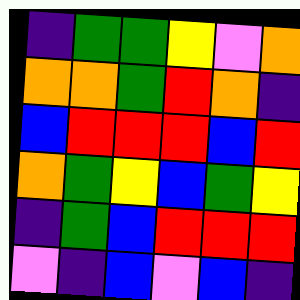[["indigo", "green", "green", "yellow", "violet", "orange"], ["orange", "orange", "green", "red", "orange", "indigo"], ["blue", "red", "red", "red", "blue", "red"], ["orange", "green", "yellow", "blue", "green", "yellow"], ["indigo", "green", "blue", "red", "red", "red"], ["violet", "indigo", "blue", "violet", "blue", "indigo"]]